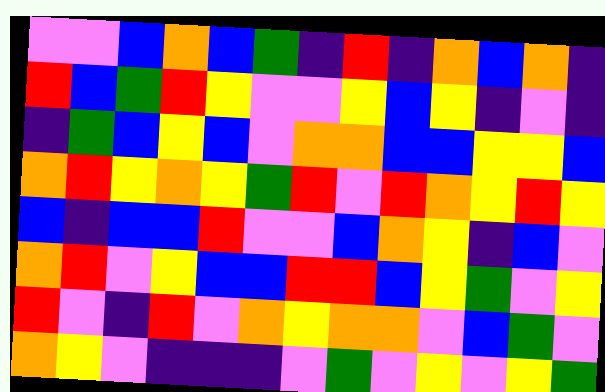[["violet", "violet", "blue", "orange", "blue", "green", "indigo", "red", "indigo", "orange", "blue", "orange", "indigo"], ["red", "blue", "green", "red", "yellow", "violet", "violet", "yellow", "blue", "yellow", "indigo", "violet", "indigo"], ["indigo", "green", "blue", "yellow", "blue", "violet", "orange", "orange", "blue", "blue", "yellow", "yellow", "blue"], ["orange", "red", "yellow", "orange", "yellow", "green", "red", "violet", "red", "orange", "yellow", "red", "yellow"], ["blue", "indigo", "blue", "blue", "red", "violet", "violet", "blue", "orange", "yellow", "indigo", "blue", "violet"], ["orange", "red", "violet", "yellow", "blue", "blue", "red", "red", "blue", "yellow", "green", "violet", "yellow"], ["red", "violet", "indigo", "red", "violet", "orange", "yellow", "orange", "orange", "violet", "blue", "green", "violet"], ["orange", "yellow", "violet", "indigo", "indigo", "indigo", "violet", "green", "violet", "yellow", "violet", "yellow", "green"]]